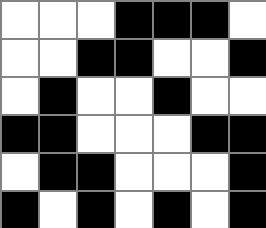[["white", "white", "white", "black", "black", "black", "white"], ["white", "white", "black", "black", "white", "white", "black"], ["white", "black", "white", "white", "black", "white", "white"], ["black", "black", "white", "white", "white", "black", "black"], ["white", "black", "black", "white", "white", "white", "black"], ["black", "white", "black", "white", "black", "white", "black"]]